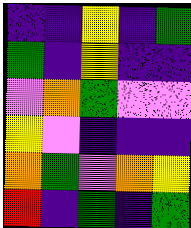[["indigo", "indigo", "yellow", "indigo", "green"], ["green", "indigo", "yellow", "indigo", "indigo"], ["violet", "orange", "green", "violet", "violet"], ["yellow", "violet", "indigo", "indigo", "indigo"], ["orange", "green", "violet", "orange", "yellow"], ["red", "indigo", "green", "indigo", "green"]]